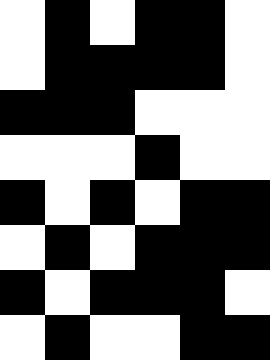[["white", "black", "white", "black", "black", "white"], ["white", "black", "black", "black", "black", "white"], ["black", "black", "black", "white", "white", "white"], ["white", "white", "white", "black", "white", "white"], ["black", "white", "black", "white", "black", "black"], ["white", "black", "white", "black", "black", "black"], ["black", "white", "black", "black", "black", "white"], ["white", "black", "white", "white", "black", "black"]]